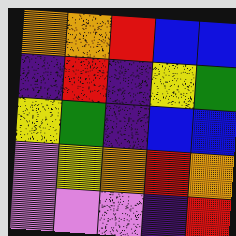[["orange", "orange", "red", "blue", "blue"], ["indigo", "red", "indigo", "yellow", "green"], ["yellow", "green", "indigo", "blue", "blue"], ["violet", "yellow", "orange", "red", "orange"], ["violet", "violet", "violet", "indigo", "red"]]